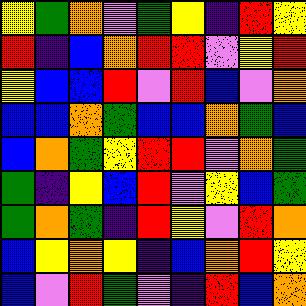[["yellow", "green", "orange", "violet", "green", "yellow", "indigo", "red", "yellow"], ["red", "indigo", "blue", "orange", "red", "red", "violet", "yellow", "red"], ["yellow", "blue", "blue", "red", "violet", "red", "blue", "violet", "orange"], ["blue", "blue", "orange", "green", "blue", "blue", "orange", "green", "blue"], ["blue", "orange", "green", "yellow", "red", "red", "violet", "orange", "green"], ["green", "indigo", "yellow", "blue", "red", "violet", "yellow", "blue", "green"], ["green", "orange", "green", "indigo", "red", "yellow", "violet", "red", "orange"], ["blue", "yellow", "orange", "yellow", "indigo", "blue", "orange", "red", "yellow"], ["blue", "violet", "red", "green", "violet", "indigo", "red", "blue", "orange"]]